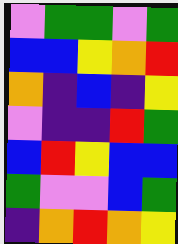[["violet", "green", "green", "violet", "green"], ["blue", "blue", "yellow", "orange", "red"], ["orange", "indigo", "blue", "indigo", "yellow"], ["violet", "indigo", "indigo", "red", "green"], ["blue", "red", "yellow", "blue", "blue"], ["green", "violet", "violet", "blue", "green"], ["indigo", "orange", "red", "orange", "yellow"]]